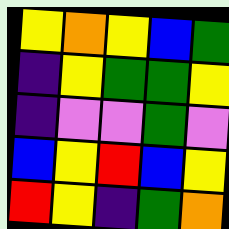[["yellow", "orange", "yellow", "blue", "green"], ["indigo", "yellow", "green", "green", "yellow"], ["indigo", "violet", "violet", "green", "violet"], ["blue", "yellow", "red", "blue", "yellow"], ["red", "yellow", "indigo", "green", "orange"]]